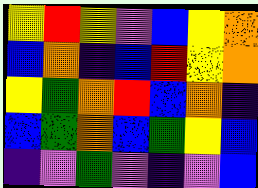[["yellow", "red", "yellow", "violet", "blue", "yellow", "orange"], ["blue", "orange", "indigo", "blue", "red", "yellow", "orange"], ["yellow", "green", "orange", "red", "blue", "orange", "indigo"], ["blue", "green", "orange", "blue", "green", "yellow", "blue"], ["indigo", "violet", "green", "violet", "indigo", "violet", "blue"]]